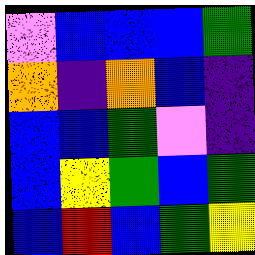[["violet", "blue", "blue", "blue", "green"], ["orange", "indigo", "orange", "blue", "indigo"], ["blue", "blue", "green", "violet", "indigo"], ["blue", "yellow", "green", "blue", "green"], ["blue", "red", "blue", "green", "yellow"]]